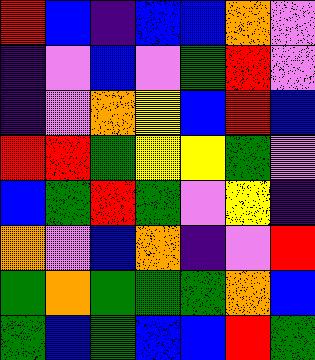[["red", "blue", "indigo", "blue", "blue", "orange", "violet"], ["indigo", "violet", "blue", "violet", "green", "red", "violet"], ["indigo", "violet", "orange", "yellow", "blue", "red", "blue"], ["red", "red", "green", "yellow", "yellow", "green", "violet"], ["blue", "green", "red", "green", "violet", "yellow", "indigo"], ["orange", "violet", "blue", "orange", "indigo", "violet", "red"], ["green", "orange", "green", "green", "green", "orange", "blue"], ["green", "blue", "green", "blue", "blue", "red", "green"]]